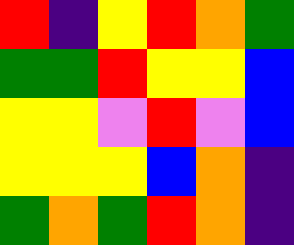[["red", "indigo", "yellow", "red", "orange", "green"], ["green", "green", "red", "yellow", "yellow", "blue"], ["yellow", "yellow", "violet", "red", "violet", "blue"], ["yellow", "yellow", "yellow", "blue", "orange", "indigo"], ["green", "orange", "green", "red", "orange", "indigo"]]